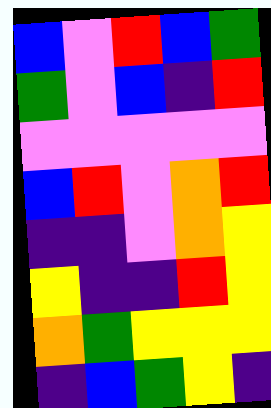[["blue", "violet", "red", "blue", "green"], ["green", "violet", "blue", "indigo", "red"], ["violet", "violet", "violet", "violet", "violet"], ["blue", "red", "violet", "orange", "red"], ["indigo", "indigo", "violet", "orange", "yellow"], ["yellow", "indigo", "indigo", "red", "yellow"], ["orange", "green", "yellow", "yellow", "yellow"], ["indigo", "blue", "green", "yellow", "indigo"]]